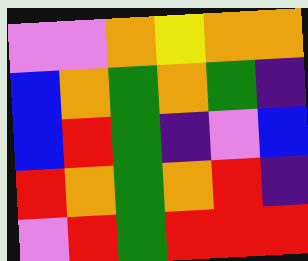[["violet", "violet", "orange", "yellow", "orange", "orange"], ["blue", "orange", "green", "orange", "green", "indigo"], ["blue", "red", "green", "indigo", "violet", "blue"], ["red", "orange", "green", "orange", "red", "indigo"], ["violet", "red", "green", "red", "red", "red"]]